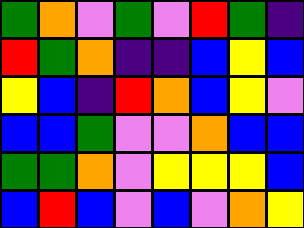[["green", "orange", "violet", "green", "violet", "red", "green", "indigo"], ["red", "green", "orange", "indigo", "indigo", "blue", "yellow", "blue"], ["yellow", "blue", "indigo", "red", "orange", "blue", "yellow", "violet"], ["blue", "blue", "green", "violet", "violet", "orange", "blue", "blue"], ["green", "green", "orange", "violet", "yellow", "yellow", "yellow", "blue"], ["blue", "red", "blue", "violet", "blue", "violet", "orange", "yellow"]]